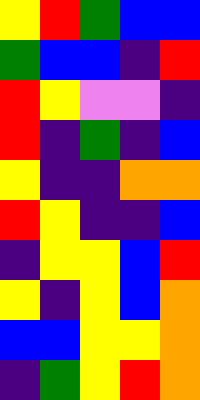[["yellow", "red", "green", "blue", "blue"], ["green", "blue", "blue", "indigo", "red"], ["red", "yellow", "violet", "violet", "indigo"], ["red", "indigo", "green", "indigo", "blue"], ["yellow", "indigo", "indigo", "orange", "orange"], ["red", "yellow", "indigo", "indigo", "blue"], ["indigo", "yellow", "yellow", "blue", "red"], ["yellow", "indigo", "yellow", "blue", "orange"], ["blue", "blue", "yellow", "yellow", "orange"], ["indigo", "green", "yellow", "red", "orange"]]